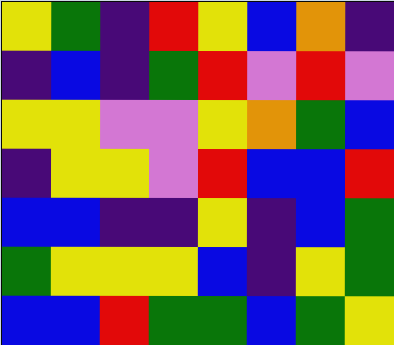[["yellow", "green", "indigo", "red", "yellow", "blue", "orange", "indigo"], ["indigo", "blue", "indigo", "green", "red", "violet", "red", "violet"], ["yellow", "yellow", "violet", "violet", "yellow", "orange", "green", "blue"], ["indigo", "yellow", "yellow", "violet", "red", "blue", "blue", "red"], ["blue", "blue", "indigo", "indigo", "yellow", "indigo", "blue", "green"], ["green", "yellow", "yellow", "yellow", "blue", "indigo", "yellow", "green"], ["blue", "blue", "red", "green", "green", "blue", "green", "yellow"]]